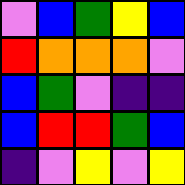[["violet", "blue", "green", "yellow", "blue"], ["red", "orange", "orange", "orange", "violet"], ["blue", "green", "violet", "indigo", "indigo"], ["blue", "red", "red", "green", "blue"], ["indigo", "violet", "yellow", "violet", "yellow"]]